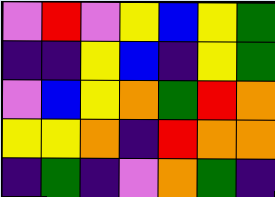[["violet", "red", "violet", "yellow", "blue", "yellow", "green"], ["indigo", "indigo", "yellow", "blue", "indigo", "yellow", "green"], ["violet", "blue", "yellow", "orange", "green", "red", "orange"], ["yellow", "yellow", "orange", "indigo", "red", "orange", "orange"], ["indigo", "green", "indigo", "violet", "orange", "green", "indigo"]]